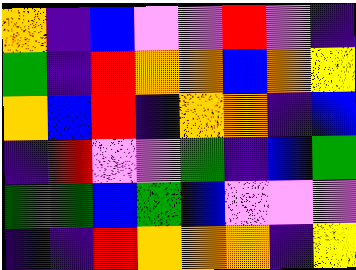[["orange", "indigo", "blue", "violet", "violet", "red", "violet", "indigo"], ["green", "indigo", "red", "orange", "orange", "blue", "orange", "yellow"], ["orange", "blue", "red", "indigo", "orange", "orange", "indigo", "blue"], ["indigo", "red", "violet", "violet", "green", "indigo", "blue", "green"], ["green", "green", "blue", "green", "blue", "violet", "violet", "violet"], ["indigo", "indigo", "red", "orange", "orange", "orange", "indigo", "yellow"]]